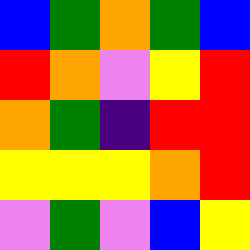[["blue", "green", "orange", "green", "blue"], ["red", "orange", "violet", "yellow", "red"], ["orange", "green", "indigo", "red", "red"], ["yellow", "yellow", "yellow", "orange", "red"], ["violet", "green", "violet", "blue", "yellow"]]